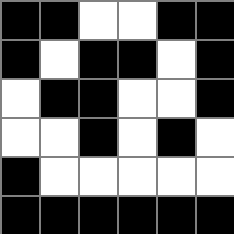[["black", "black", "white", "white", "black", "black"], ["black", "white", "black", "black", "white", "black"], ["white", "black", "black", "white", "white", "black"], ["white", "white", "black", "white", "black", "white"], ["black", "white", "white", "white", "white", "white"], ["black", "black", "black", "black", "black", "black"]]